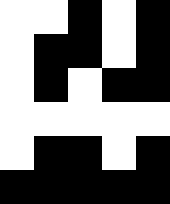[["white", "white", "black", "white", "black"], ["white", "black", "black", "white", "black"], ["white", "black", "white", "black", "black"], ["white", "white", "white", "white", "white"], ["white", "black", "black", "white", "black"], ["black", "black", "black", "black", "black"]]